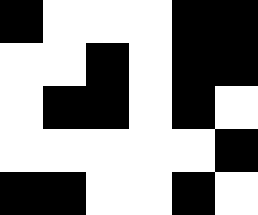[["black", "white", "white", "white", "black", "black"], ["white", "white", "black", "white", "black", "black"], ["white", "black", "black", "white", "black", "white"], ["white", "white", "white", "white", "white", "black"], ["black", "black", "white", "white", "black", "white"]]